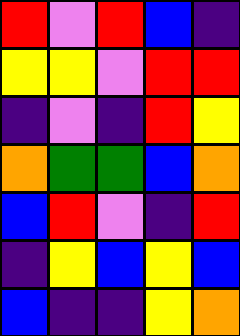[["red", "violet", "red", "blue", "indigo"], ["yellow", "yellow", "violet", "red", "red"], ["indigo", "violet", "indigo", "red", "yellow"], ["orange", "green", "green", "blue", "orange"], ["blue", "red", "violet", "indigo", "red"], ["indigo", "yellow", "blue", "yellow", "blue"], ["blue", "indigo", "indigo", "yellow", "orange"]]